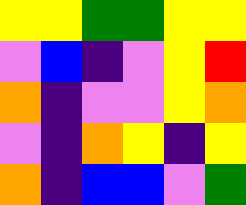[["yellow", "yellow", "green", "green", "yellow", "yellow"], ["violet", "blue", "indigo", "violet", "yellow", "red"], ["orange", "indigo", "violet", "violet", "yellow", "orange"], ["violet", "indigo", "orange", "yellow", "indigo", "yellow"], ["orange", "indigo", "blue", "blue", "violet", "green"]]